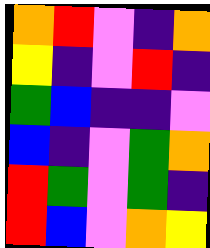[["orange", "red", "violet", "indigo", "orange"], ["yellow", "indigo", "violet", "red", "indigo"], ["green", "blue", "indigo", "indigo", "violet"], ["blue", "indigo", "violet", "green", "orange"], ["red", "green", "violet", "green", "indigo"], ["red", "blue", "violet", "orange", "yellow"]]